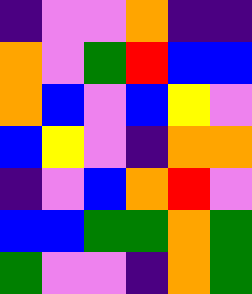[["indigo", "violet", "violet", "orange", "indigo", "indigo"], ["orange", "violet", "green", "red", "blue", "blue"], ["orange", "blue", "violet", "blue", "yellow", "violet"], ["blue", "yellow", "violet", "indigo", "orange", "orange"], ["indigo", "violet", "blue", "orange", "red", "violet"], ["blue", "blue", "green", "green", "orange", "green"], ["green", "violet", "violet", "indigo", "orange", "green"]]